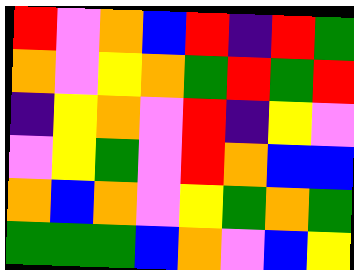[["red", "violet", "orange", "blue", "red", "indigo", "red", "green"], ["orange", "violet", "yellow", "orange", "green", "red", "green", "red"], ["indigo", "yellow", "orange", "violet", "red", "indigo", "yellow", "violet"], ["violet", "yellow", "green", "violet", "red", "orange", "blue", "blue"], ["orange", "blue", "orange", "violet", "yellow", "green", "orange", "green"], ["green", "green", "green", "blue", "orange", "violet", "blue", "yellow"]]